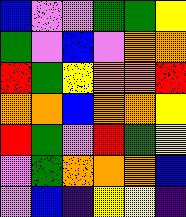[["blue", "violet", "violet", "green", "green", "yellow"], ["green", "violet", "blue", "violet", "orange", "orange"], ["red", "green", "yellow", "orange", "orange", "red"], ["orange", "orange", "blue", "orange", "orange", "yellow"], ["red", "green", "violet", "red", "green", "yellow"], ["violet", "green", "orange", "orange", "orange", "blue"], ["violet", "blue", "indigo", "yellow", "yellow", "indigo"]]